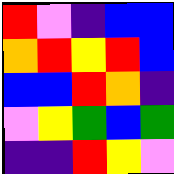[["red", "violet", "indigo", "blue", "blue"], ["orange", "red", "yellow", "red", "blue"], ["blue", "blue", "red", "orange", "indigo"], ["violet", "yellow", "green", "blue", "green"], ["indigo", "indigo", "red", "yellow", "violet"]]